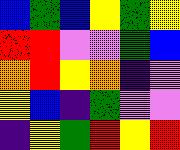[["blue", "green", "blue", "yellow", "green", "yellow"], ["red", "red", "violet", "violet", "green", "blue"], ["orange", "red", "yellow", "orange", "indigo", "violet"], ["yellow", "blue", "indigo", "green", "violet", "violet"], ["indigo", "yellow", "green", "red", "yellow", "red"]]